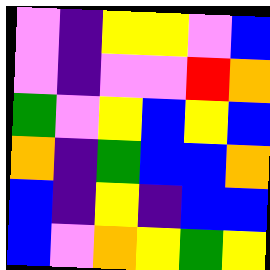[["violet", "indigo", "yellow", "yellow", "violet", "blue"], ["violet", "indigo", "violet", "violet", "red", "orange"], ["green", "violet", "yellow", "blue", "yellow", "blue"], ["orange", "indigo", "green", "blue", "blue", "orange"], ["blue", "indigo", "yellow", "indigo", "blue", "blue"], ["blue", "violet", "orange", "yellow", "green", "yellow"]]